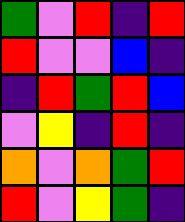[["green", "violet", "red", "indigo", "red"], ["red", "violet", "violet", "blue", "indigo"], ["indigo", "red", "green", "red", "blue"], ["violet", "yellow", "indigo", "red", "indigo"], ["orange", "violet", "orange", "green", "red"], ["red", "violet", "yellow", "green", "indigo"]]